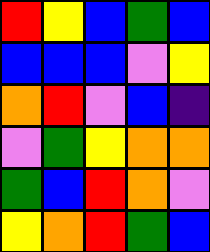[["red", "yellow", "blue", "green", "blue"], ["blue", "blue", "blue", "violet", "yellow"], ["orange", "red", "violet", "blue", "indigo"], ["violet", "green", "yellow", "orange", "orange"], ["green", "blue", "red", "orange", "violet"], ["yellow", "orange", "red", "green", "blue"]]